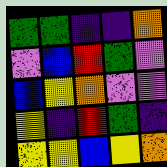[["green", "green", "indigo", "indigo", "orange"], ["violet", "blue", "red", "green", "violet"], ["blue", "yellow", "orange", "violet", "violet"], ["yellow", "indigo", "red", "green", "indigo"], ["yellow", "yellow", "blue", "yellow", "orange"]]